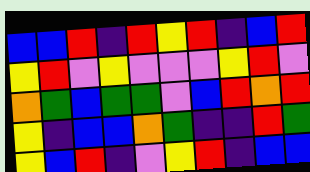[["blue", "blue", "red", "indigo", "red", "yellow", "red", "indigo", "blue", "red"], ["yellow", "red", "violet", "yellow", "violet", "violet", "violet", "yellow", "red", "violet"], ["orange", "green", "blue", "green", "green", "violet", "blue", "red", "orange", "red"], ["yellow", "indigo", "blue", "blue", "orange", "green", "indigo", "indigo", "red", "green"], ["yellow", "blue", "red", "indigo", "violet", "yellow", "red", "indigo", "blue", "blue"]]